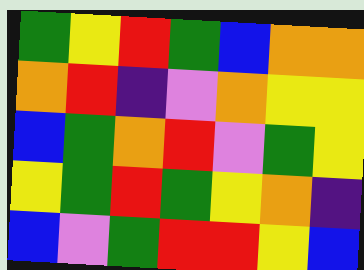[["green", "yellow", "red", "green", "blue", "orange", "orange"], ["orange", "red", "indigo", "violet", "orange", "yellow", "yellow"], ["blue", "green", "orange", "red", "violet", "green", "yellow"], ["yellow", "green", "red", "green", "yellow", "orange", "indigo"], ["blue", "violet", "green", "red", "red", "yellow", "blue"]]